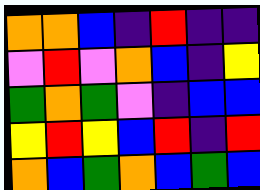[["orange", "orange", "blue", "indigo", "red", "indigo", "indigo"], ["violet", "red", "violet", "orange", "blue", "indigo", "yellow"], ["green", "orange", "green", "violet", "indigo", "blue", "blue"], ["yellow", "red", "yellow", "blue", "red", "indigo", "red"], ["orange", "blue", "green", "orange", "blue", "green", "blue"]]